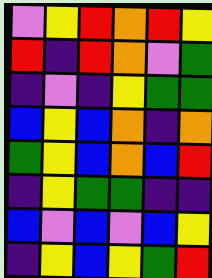[["violet", "yellow", "red", "orange", "red", "yellow"], ["red", "indigo", "red", "orange", "violet", "green"], ["indigo", "violet", "indigo", "yellow", "green", "green"], ["blue", "yellow", "blue", "orange", "indigo", "orange"], ["green", "yellow", "blue", "orange", "blue", "red"], ["indigo", "yellow", "green", "green", "indigo", "indigo"], ["blue", "violet", "blue", "violet", "blue", "yellow"], ["indigo", "yellow", "blue", "yellow", "green", "red"]]